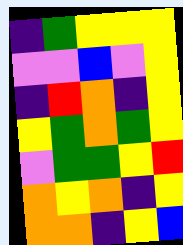[["indigo", "green", "yellow", "yellow", "yellow"], ["violet", "violet", "blue", "violet", "yellow"], ["indigo", "red", "orange", "indigo", "yellow"], ["yellow", "green", "orange", "green", "yellow"], ["violet", "green", "green", "yellow", "red"], ["orange", "yellow", "orange", "indigo", "yellow"], ["orange", "orange", "indigo", "yellow", "blue"]]